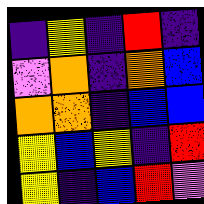[["indigo", "yellow", "indigo", "red", "indigo"], ["violet", "orange", "indigo", "orange", "blue"], ["orange", "orange", "indigo", "blue", "blue"], ["yellow", "blue", "yellow", "indigo", "red"], ["yellow", "indigo", "blue", "red", "violet"]]